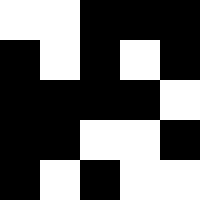[["white", "white", "black", "black", "black"], ["black", "white", "black", "white", "black"], ["black", "black", "black", "black", "white"], ["black", "black", "white", "white", "black"], ["black", "white", "black", "white", "white"]]